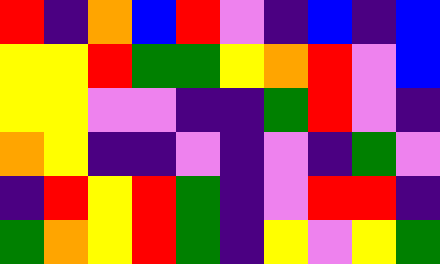[["red", "indigo", "orange", "blue", "red", "violet", "indigo", "blue", "indigo", "blue"], ["yellow", "yellow", "red", "green", "green", "yellow", "orange", "red", "violet", "blue"], ["yellow", "yellow", "violet", "violet", "indigo", "indigo", "green", "red", "violet", "indigo"], ["orange", "yellow", "indigo", "indigo", "violet", "indigo", "violet", "indigo", "green", "violet"], ["indigo", "red", "yellow", "red", "green", "indigo", "violet", "red", "red", "indigo"], ["green", "orange", "yellow", "red", "green", "indigo", "yellow", "violet", "yellow", "green"]]